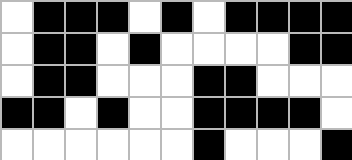[["white", "black", "black", "black", "white", "black", "white", "black", "black", "black", "black"], ["white", "black", "black", "white", "black", "white", "white", "white", "white", "black", "black"], ["white", "black", "black", "white", "white", "white", "black", "black", "white", "white", "white"], ["black", "black", "white", "black", "white", "white", "black", "black", "black", "black", "white"], ["white", "white", "white", "white", "white", "white", "black", "white", "white", "white", "black"]]